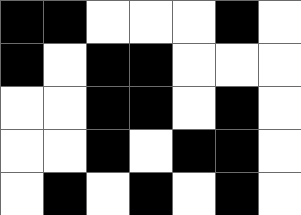[["black", "black", "white", "white", "white", "black", "white"], ["black", "white", "black", "black", "white", "white", "white"], ["white", "white", "black", "black", "white", "black", "white"], ["white", "white", "black", "white", "black", "black", "white"], ["white", "black", "white", "black", "white", "black", "white"]]